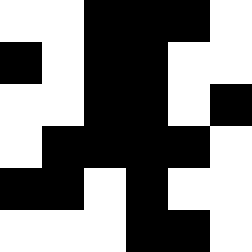[["white", "white", "black", "black", "black", "white"], ["black", "white", "black", "black", "white", "white"], ["white", "white", "black", "black", "white", "black"], ["white", "black", "black", "black", "black", "white"], ["black", "black", "white", "black", "white", "white"], ["white", "white", "white", "black", "black", "white"]]